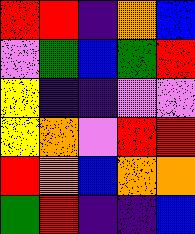[["red", "red", "indigo", "orange", "blue"], ["violet", "green", "blue", "green", "red"], ["yellow", "indigo", "indigo", "violet", "violet"], ["yellow", "orange", "violet", "red", "red"], ["red", "orange", "blue", "orange", "orange"], ["green", "red", "indigo", "indigo", "blue"]]